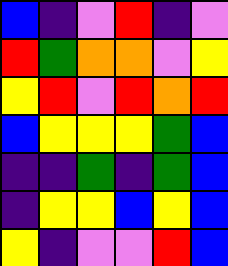[["blue", "indigo", "violet", "red", "indigo", "violet"], ["red", "green", "orange", "orange", "violet", "yellow"], ["yellow", "red", "violet", "red", "orange", "red"], ["blue", "yellow", "yellow", "yellow", "green", "blue"], ["indigo", "indigo", "green", "indigo", "green", "blue"], ["indigo", "yellow", "yellow", "blue", "yellow", "blue"], ["yellow", "indigo", "violet", "violet", "red", "blue"]]